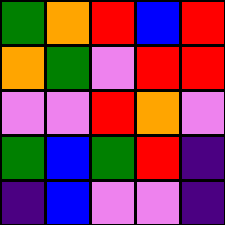[["green", "orange", "red", "blue", "red"], ["orange", "green", "violet", "red", "red"], ["violet", "violet", "red", "orange", "violet"], ["green", "blue", "green", "red", "indigo"], ["indigo", "blue", "violet", "violet", "indigo"]]